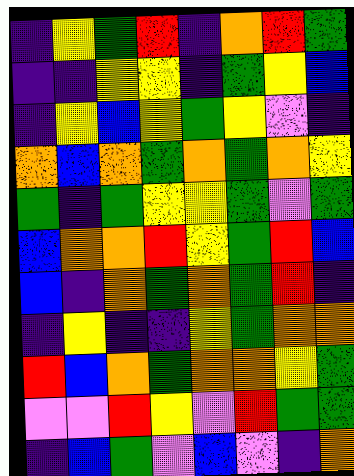[["indigo", "yellow", "green", "red", "indigo", "orange", "red", "green"], ["indigo", "indigo", "yellow", "yellow", "indigo", "green", "yellow", "blue"], ["indigo", "yellow", "blue", "yellow", "green", "yellow", "violet", "indigo"], ["orange", "blue", "orange", "green", "orange", "green", "orange", "yellow"], ["green", "indigo", "green", "yellow", "yellow", "green", "violet", "green"], ["blue", "orange", "orange", "red", "yellow", "green", "red", "blue"], ["blue", "indigo", "orange", "green", "orange", "green", "red", "indigo"], ["indigo", "yellow", "indigo", "indigo", "yellow", "green", "orange", "orange"], ["red", "blue", "orange", "green", "orange", "orange", "yellow", "green"], ["violet", "violet", "red", "yellow", "violet", "red", "green", "green"], ["indigo", "blue", "green", "violet", "blue", "violet", "indigo", "orange"]]